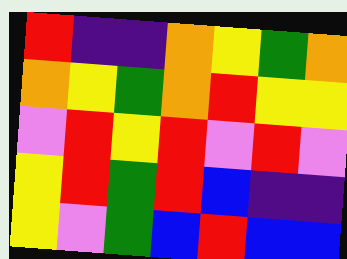[["red", "indigo", "indigo", "orange", "yellow", "green", "orange"], ["orange", "yellow", "green", "orange", "red", "yellow", "yellow"], ["violet", "red", "yellow", "red", "violet", "red", "violet"], ["yellow", "red", "green", "red", "blue", "indigo", "indigo"], ["yellow", "violet", "green", "blue", "red", "blue", "blue"]]